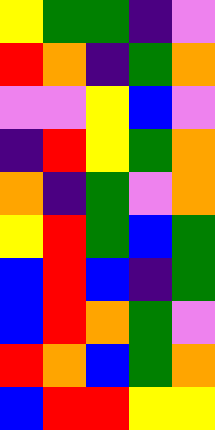[["yellow", "green", "green", "indigo", "violet"], ["red", "orange", "indigo", "green", "orange"], ["violet", "violet", "yellow", "blue", "violet"], ["indigo", "red", "yellow", "green", "orange"], ["orange", "indigo", "green", "violet", "orange"], ["yellow", "red", "green", "blue", "green"], ["blue", "red", "blue", "indigo", "green"], ["blue", "red", "orange", "green", "violet"], ["red", "orange", "blue", "green", "orange"], ["blue", "red", "red", "yellow", "yellow"]]